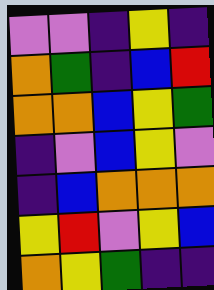[["violet", "violet", "indigo", "yellow", "indigo"], ["orange", "green", "indigo", "blue", "red"], ["orange", "orange", "blue", "yellow", "green"], ["indigo", "violet", "blue", "yellow", "violet"], ["indigo", "blue", "orange", "orange", "orange"], ["yellow", "red", "violet", "yellow", "blue"], ["orange", "yellow", "green", "indigo", "indigo"]]